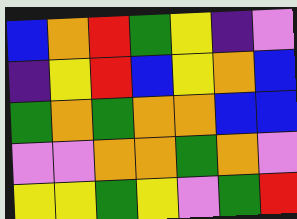[["blue", "orange", "red", "green", "yellow", "indigo", "violet"], ["indigo", "yellow", "red", "blue", "yellow", "orange", "blue"], ["green", "orange", "green", "orange", "orange", "blue", "blue"], ["violet", "violet", "orange", "orange", "green", "orange", "violet"], ["yellow", "yellow", "green", "yellow", "violet", "green", "red"]]